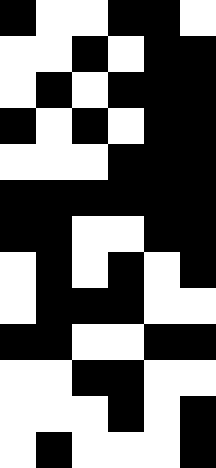[["black", "white", "white", "black", "black", "white"], ["white", "white", "black", "white", "black", "black"], ["white", "black", "white", "black", "black", "black"], ["black", "white", "black", "white", "black", "black"], ["white", "white", "white", "black", "black", "black"], ["black", "black", "black", "black", "black", "black"], ["black", "black", "white", "white", "black", "black"], ["white", "black", "white", "black", "white", "black"], ["white", "black", "black", "black", "white", "white"], ["black", "black", "white", "white", "black", "black"], ["white", "white", "black", "black", "white", "white"], ["white", "white", "white", "black", "white", "black"], ["white", "black", "white", "white", "white", "black"]]